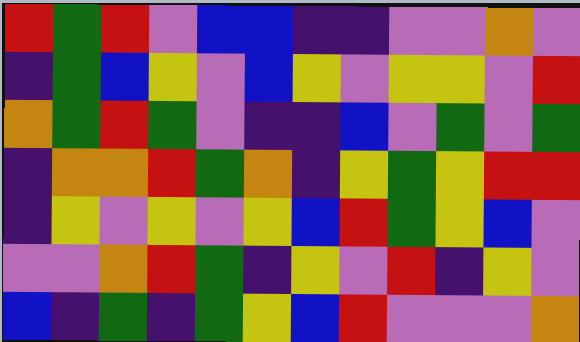[["red", "green", "red", "violet", "blue", "blue", "indigo", "indigo", "violet", "violet", "orange", "violet"], ["indigo", "green", "blue", "yellow", "violet", "blue", "yellow", "violet", "yellow", "yellow", "violet", "red"], ["orange", "green", "red", "green", "violet", "indigo", "indigo", "blue", "violet", "green", "violet", "green"], ["indigo", "orange", "orange", "red", "green", "orange", "indigo", "yellow", "green", "yellow", "red", "red"], ["indigo", "yellow", "violet", "yellow", "violet", "yellow", "blue", "red", "green", "yellow", "blue", "violet"], ["violet", "violet", "orange", "red", "green", "indigo", "yellow", "violet", "red", "indigo", "yellow", "violet"], ["blue", "indigo", "green", "indigo", "green", "yellow", "blue", "red", "violet", "violet", "violet", "orange"]]